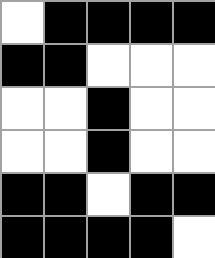[["white", "black", "black", "black", "black"], ["black", "black", "white", "white", "white"], ["white", "white", "black", "white", "white"], ["white", "white", "black", "white", "white"], ["black", "black", "white", "black", "black"], ["black", "black", "black", "black", "white"]]